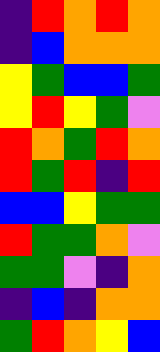[["indigo", "red", "orange", "red", "orange"], ["indigo", "blue", "orange", "orange", "orange"], ["yellow", "green", "blue", "blue", "green"], ["yellow", "red", "yellow", "green", "violet"], ["red", "orange", "green", "red", "orange"], ["red", "green", "red", "indigo", "red"], ["blue", "blue", "yellow", "green", "green"], ["red", "green", "green", "orange", "violet"], ["green", "green", "violet", "indigo", "orange"], ["indigo", "blue", "indigo", "orange", "orange"], ["green", "red", "orange", "yellow", "blue"]]